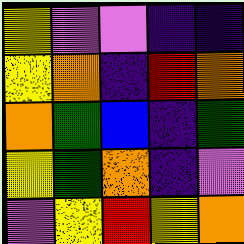[["yellow", "violet", "violet", "indigo", "indigo"], ["yellow", "orange", "indigo", "red", "orange"], ["orange", "green", "blue", "indigo", "green"], ["yellow", "green", "orange", "indigo", "violet"], ["violet", "yellow", "red", "yellow", "orange"]]